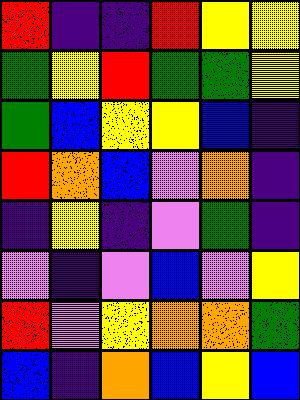[["red", "indigo", "indigo", "red", "yellow", "yellow"], ["green", "yellow", "red", "green", "green", "yellow"], ["green", "blue", "yellow", "yellow", "blue", "indigo"], ["red", "orange", "blue", "violet", "orange", "indigo"], ["indigo", "yellow", "indigo", "violet", "green", "indigo"], ["violet", "indigo", "violet", "blue", "violet", "yellow"], ["red", "violet", "yellow", "orange", "orange", "green"], ["blue", "indigo", "orange", "blue", "yellow", "blue"]]